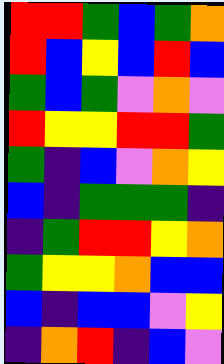[["red", "red", "green", "blue", "green", "orange"], ["red", "blue", "yellow", "blue", "red", "blue"], ["green", "blue", "green", "violet", "orange", "violet"], ["red", "yellow", "yellow", "red", "red", "green"], ["green", "indigo", "blue", "violet", "orange", "yellow"], ["blue", "indigo", "green", "green", "green", "indigo"], ["indigo", "green", "red", "red", "yellow", "orange"], ["green", "yellow", "yellow", "orange", "blue", "blue"], ["blue", "indigo", "blue", "blue", "violet", "yellow"], ["indigo", "orange", "red", "indigo", "blue", "violet"]]